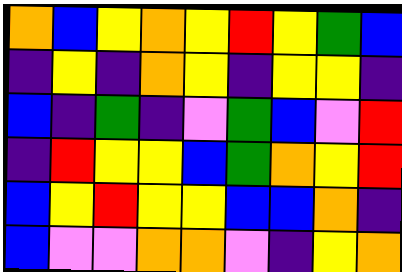[["orange", "blue", "yellow", "orange", "yellow", "red", "yellow", "green", "blue"], ["indigo", "yellow", "indigo", "orange", "yellow", "indigo", "yellow", "yellow", "indigo"], ["blue", "indigo", "green", "indigo", "violet", "green", "blue", "violet", "red"], ["indigo", "red", "yellow", "yellow", "blue", "green", "orange", "yellow", "red"], ["blue", "yellow", "red", "yellow", "yellow", "blue", "blue", "orange", "indigo"], ["blue", "violet", "violet", "orange", "orange", "violet", "indigo", "yellow", "orange"]]